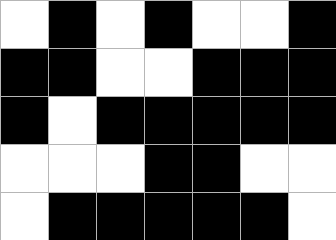[["white", "black", "white", "black", "white", "white", "black"], ["black", "black", "white", "white", "black", "black", "black"], ["black", "white", "black", "black", "black", "black", "black"], ["white", "white", "white", "black", "black", "white", "white"], ["white", "black", "black", "black", "black", "black", "white"]]